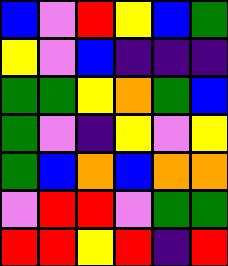[["blue", "violet", "red", "yellow", "blue", "green"], ["yellow", "violet", "blue", "indigo", "indigo", "indigo"], ["green", "green", "yellow", "orange", "green", "blue"], ["green", "violet", "indigo", "yellow", "violet", "yellow"], ["green", "blue", "orange", "blue", "orange", "orange"], ["violet", "red", "red", "violet", "green", "green"], ["red", "red", "yellow", "red", "indigo", "red"]]